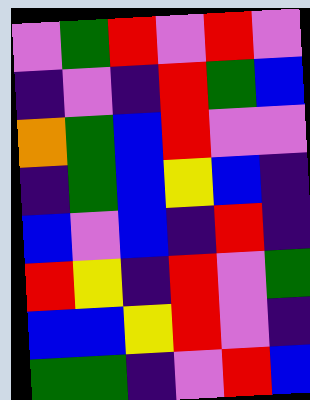[["violet", "green", "red", "violet", "red", "violet"], ["indigo", "violet", "indigo", "red", "green", "blue"], ["orange", "green", "blue", "red", "violet", "violet"], ["indigo", "green", "blue", "yellow", "blue", "indigo"], ["blue", "violet", "blue", "indigo", "red", "indigo"], ["red", "yellow", "indigo", "red", "violet", "green"], ["blue", "blue", "yellow", "red", "violet", "indigo"], ["green", "green", "indigo", "violet", "red", "blue"]]